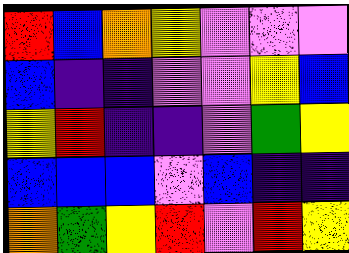[["red", "blue", "orange", "yellow", "violet", "violet", "violet"], ["blue", "indigo", "indigo", "violet", "violet", "yellow", "blue"], ["yellow", "red", "indigo", "indigo", "violet", "green", "yellow"], ["blue", "blue", "blue", "violet", "blue", "indigo", "indigo"], ["orange", "green", "yellow", "red", "violet", "red", "yellow"]]